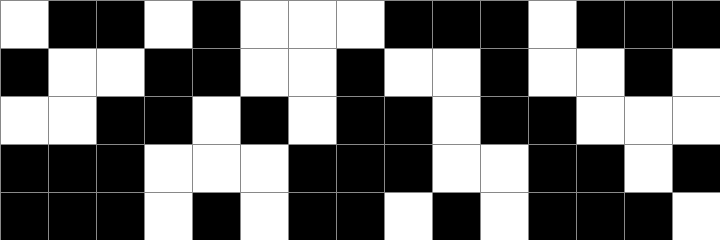[["white", "black", "black", "white", "black", "white", "white", "white", "black", "black", "black", "white", "black", "black", "black"], ["black", "white", "white", "black", "black", "white", "white", "black", "white", "white", "black", "white", "white", "black", "white"], ["white", "white", "black", "black", "white", "black", "white", "black", "black", "white", "black", "black", "white", "white", "white"], ["black", "black", "black", "white", "white", "white", "black", "black", "black", "white", "white", "black", "black", "white", "black"], ["black", "black", "black", "white", "black", "white", "black", "black", "white", "black", "white", "black", "black", "black", "white"]]